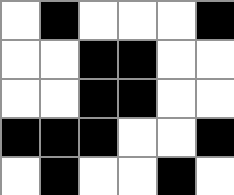[["white", "black", "white", "white", "white", "black"], ["white", "white", "black", "black", "white", "white"], ["white", "white", "black", "black", "white", "white"], ["black", "black", "black", "white", "white", "black"], ["white", "black", "white", "white", "black", "white"]]